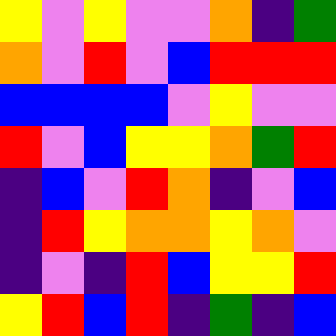[["yellow", "violet", "yellow", "violet", "violet", "orange", "indigo", "green"], ["orange", "violet", "red", "violet", "blue", "red", "red", "red"], ["blue", "blue", "blue", "blue", "violet", "yellow", "violet", "violet"], ["red", "violet", "blue", "yellow", "yellow", "orange", "green", "red"], ["indigo", "blue", "violet", "red", "orange", "indigo", "violet", "blue"], ["indigo", "red", "yellow", "orange", "orange", "yellow", "orange", "violet"], ["indigo", "violet", "indigo", "red", "blue", "yellow", "yellow", "red"], ["yellow", "red", "blue", "red", "indigo", "green", "indigo", "blue"]]